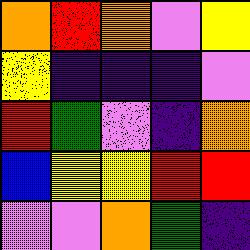[["orange", "red", "orange", "violet", "yellow"], ["yellow", "indigo", "indigo", "indigo", "violet"], ["red", "green", "violet", "indigo", "orange"], ["blue", "yellow", "yellow", "red", "red"], ["violet", "violet", "orange", "green", "indigo"]]